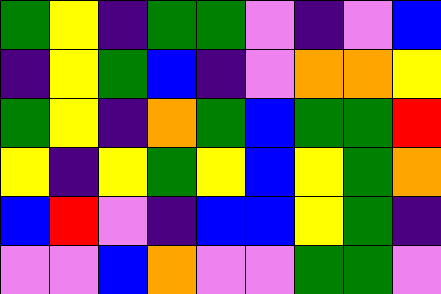[["green", "yellow", "indigo", "green", "green", "violet", "indigo", "violet", "blue"], ["indigo", "yellow", "green", "blue", "indigo", "violet", "orange", "orange", "yellow"], ["green", "yellow", "indigo", "orange", "green", "blue", "green", "green", "red"], ["yellow", "indigo", "yellow", "green", "yellow", "blue", "yellow", "green", "orange"], ["blue", "red", "violet", "indigo", "blue", "blue", "yellow", "green", "indigo"], ["violet", "violet", "blue", "orange", "violet", "violet", "green", "green", "violet"]]